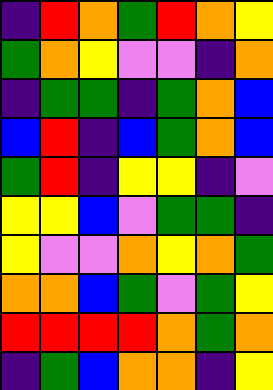[["indigo", "red", "orange", "green", "red", "orange", "yellow"], ["green", "orange", "yellow", "violet", "violet", "indigo", "orange"], ["indigo", "green", "green", "indigo", "green", "orange", "blue"], ["blue", "red", "indigo", "blue", "green", "orange", "blue"], ["green", "red", "indigo", "yellow", "yellow", "indigo", "violet"], ["yellow", "yellow", "blue", "violet", "green", "green", "indigo"], ["yellow", "violet", "violet", "orange", "yellow", "orange", "green"], ["orange", "orange", "blue", "green", "violet", "green", "yellow"], ["red", "red", "red", "red", "orange", "green", "orange"], ["indigo", "green", "blue", "orange", "orange", "indigo", "yellow"]]